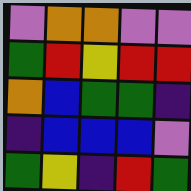[["violet", "orange", "orange", "violet", "violet"], ["green", "red", "yellow", "red", "red"], ["orange", "blue", "green", "green", "indigo"], ["indigo", "blue", "blue", "blue", "violet"], ["green", "yellow", "indigo", "red", "green"]]